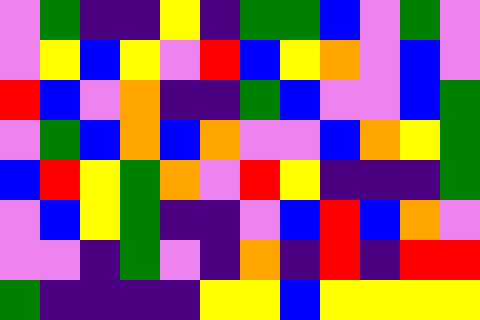[["violet", "green", "indigo", "indigo", "yellow", "indigo", "green", "green", "blue", "violet", "green", "violet"], ["violet", "yellow", "blue", "yellow", "violet", "red", "blue", "yellow", "orange", "violet", "blue", "violet"], ["red", "blue", "violet", "orange", "indigo", "indigo", "green", "blue", "violet", "violet", "blue", "green"], ["violet", "green", "blue", "orange", "blue", "orange", "violet", "violet", "blue", "orange", "yellow", "green"], ["blue", "red", "yellow", "green", "orange", "violet", "red", "yellow", "indigo", "indigo", "indigo", "green"], ["violet", "blue", "yellow", "green", "indigo", "indigo", "violet", "blue", "red", "blue", "orange", "violet"], ["violet", "violet", "indigo", "green", "violet", "indigo", "orange", "indigo", "red", "indigo", "red", "red"], ["green", "indigo", "indigo", "indigo", "indigo", "yellow", "yellow", "blue", "yellow", "yellow", "yellow", "yellow"]]